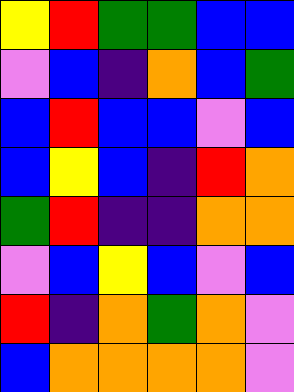[["yellow", "red", "green", "green", "blue", "blue"], ["violet", "blue", "indigo", "orange", "blue", "green"], ["blue", "red", "blue", "blue", "violet", "blue"], ["blue", "yellow", "blue", "indigo", "red", "orange"], ["green", "red", "indigo", "indigo", "orange", "orange"], ["violet", "blue", "yellow", "blue", "violet", "blue"], ["red", "indigo", "orange", "green", "orange", "violet"], ["blue", "orange", "orange", "orange", "orange", "violet"]]